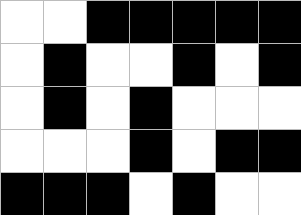[["white", "white", "black", "black", "black", "black", "black"], ["white", "black", "white", "white", "black", "white", "black"], ["white", "black", "white", "black", "white", "white", "white"], ["white", "white", "white", "black", "white", "black", "black"], ["black", "black", "black", "white", "black", "white", "white"]]